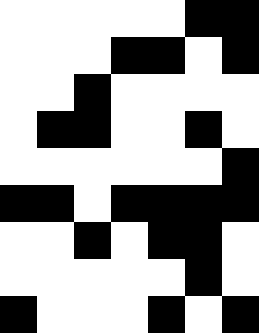[["white", "white", "white", "white", "white", "black", "black"], ["white", "white", "white", "black", "black", "white", "black"], ["white", "white", "black", "white", "white", "white", "white"], ["white", "black", "black", "white", "white", "black", "white"], ["white", "white", "white", "white", "white", "white", "black"], ["black", "black", "white", "black", "black", "black", "black"], ["white", "white", "black", "white", "black", "black", "white"], ["white", "white", "white", "white", "white", "black", "white"], ["black", "white", "white", "white", "black", "white", "black"]]